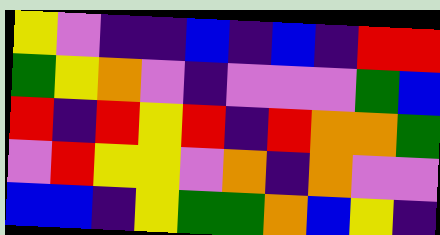[["yellow", "violet", "indigo", "indigo", "blue", "indigo", "blue", "indigo", "red", "red"], ["green", "yellow", "orange", "violet", "indigo", "violet", "violet", "violet", "green", "blue"], ["red", "indigo", "red", "yellow", "red", "indigo", "red", "orange", "orange", "green"], ["violet", "red", "yellow", "yellow", "violet", "orange", "indigo", "orange", "violet", "violet"], ["blue", "blue", "indigo", "yellow", "green", "green", "orange", "blue", "yellow", "indigo"]]